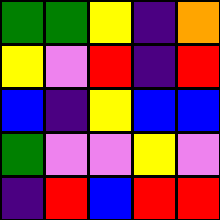[["green", "green", "yellow", "indigo", "orange"], ["yellow", "violet", "red", "indigo", "red"], ["blue", "indigo", "yellow", "blue", "blue"], ["green", "violet", "violet", "yellow", "violet"], ["indigo", "red", "blue", "red", "red"]]